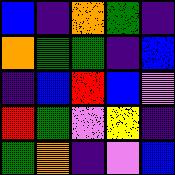[["blue", "indigo", "orange", "green", "indigo"], ["orange", "green", "green", "indigo", "blue"], ["indigo", "blue", "red", "blue", "violet"], ["red", "green", "violet", "yellow", "indigo"], ["green", "orange", "indigo", "violet", "blue"]]